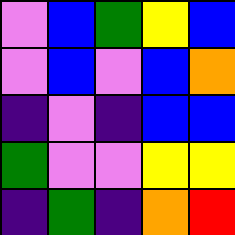[["violet", "blue", "green", "yellow", "blue"], ["violet", "blue", "violet", "blue", "orange"], ["indigo", "violet", "indigo", "blue", "blue"], ["green", "violet", "violet", "yellow", "yellow"], ["indigo", "green", "indigo", "orange", "red"]]